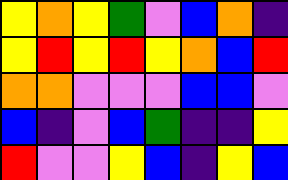[["yellow", "orange", "yellow", "green", "violet", "blue", "orange", "indigo"], ["yellow", "red", "yellow", "red", "yellow", "orange", "blue", "red"], ["orange", "orange", "violet", "violet", "violet", "blue", "blue", "violet"], ["blue", "indigo", "violet", "blue", "green", "indigo", "indigo", "yellow"], ["red", "violet", "violet", "yellow", "blue", "indigo", "yellow", "blue"]]